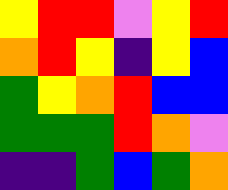[["yellow", "red", "red", "violet", "yellow", "red"], ["orange", "red", "yellow", "indigo", "yellow", "blue"], ["green", "yellow", "orange", "red", "blue", "blue"], ["green", "green", "green", "red", "orange", "violet"], ["indigo", "indigo", "green", "blue", "green", "orange"]]